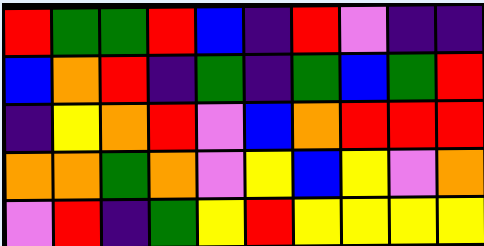[["red", "green", "green", "red", "blue", "indigo", "red", "violet", "indigo", "indigo"], ["blue", "orange", "red", "indigo", "green", "indigo", "green", "blue", "green", "red"], ["indigo", "yellow", "orange", "red", "violet", "blue", "orange", "red", "red", "red"], ["orange", "orange", "green", "orange", "violet", "yellow", "blue", "yellow", "violet", "orange"], ["violet", "red", "indigo", "green", "yellow", "red", "yellow", "yellow", "yellow", "yellow"]]